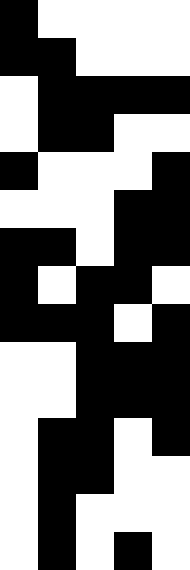[["black", "white", "white", "white", "white"], ["black", "black", "white", "white", "white"], ["white", "black", "black", "black", "black"], ["white", "black", "black", "white", "white"], ["black", "white", "white", "white", "black"], ["white", "white", "white", "black", "black"], ["black", "black", "white", "black", "black"], ["black", "white", "black", "black", "white"], ["black", "black", "black", "white", "black"], ["white", "white", "black", "black", "black"], ["white", "white", "black", "black", "black"], ["white", "black", "black", "white", "black"], ["white", "black", "black", "white", "white"], ["white", "black", "white", "white", "white"], ["white", "black", "white", "black", "white"]]